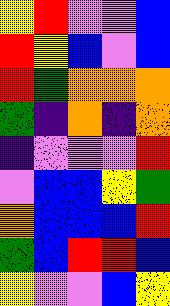[["yellow", "red", "violet", "violet", "blue"], ["red", "yellow", "blue", "violet", "blue"], ["red", "green", "orange", "orange", "orange"], ["green", "indigo", "orange", "indigo", "orange"], ["indigo", "violet", "violet", "violet", "red"], ["violet", "blue", "blue", "yellow", "green"], ["orange", "blue", "blue", "blue", "red"], ["green", "blue", "red", "red", "blue"], ["yellow", "violet", "violet", "blue", "yellow"]]